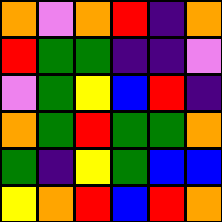[["orange", "violet", "orange", "red", "indigo", "orange"], ["red", "green", "green", "indigo", "indigo", "violet"], ["violet", "green", "yellow", "blue", "red", "indigo"], ["orange", "green", "red", "green", "green", "orange"], ["green", "indigo", "yellow", "green", "blue", "blue"], ["yellow", "orange", "red", "blue", "red", "orange"]]